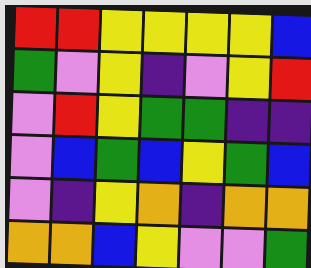[["red", "red", "yellow", "yellow", "yellow", "yellow", "blue"], ["green", "violet", "yellow", "indigo", "violet", "yellow", "red"], ["violet", "red", "yellow", "green", "green", "indigo", "indigo"], ["violet", "blue", "green", "blue", "yellow", "green", "blue"], ["violet", "indigo", "yellow", "orange", "indigo", "orange", "orange"], ["orange", "orange", "blue", "yellow", "violet", "violet", "green"]]